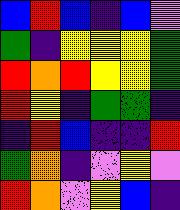[["blue", "red", "blue", "indigo", "blue", "violet"], ["green", "indigo", "yellow", "yellow", "yellow", "green"], ["red", "orange", "red", "yellow", "yellow", "green"], ["red", "yellow", "indigo", "green", "green", "indigo"], ["indigo", "red", "blue", "indigo", "indigo", "red"], ["green", "orange", "indigo", "violet", "yellow", "violet"], ["red", "orange", "violet", "yellow", "blue", "indigo"]]